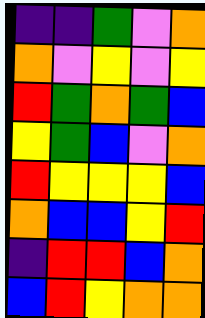[["indigo", "indigo", "green", "violet", "orange"], ["orange", "violet", "yellow", "violet", "yellow"], ["red", "green", "orange", "green", "blue"], ["yellow", "green", "blue", "violet", "orange"], ["red", "yellow", "yellow", "yellow", "blue"], ["orange", "blue", "blue", "yellow", "red"], ["indigo", "red", "red", "blue", "orange"], ["blue", "red", "yellow", "orange", "orange"]]